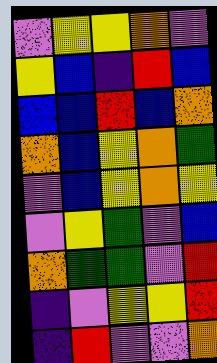[["violet", "yellow", "yellow", "orange", "violet"], ["yellow", "blue", "indigo", "red", "blue"], ["blue", "blue", "red", "blue", "orange"], ["orange", "blue", "yellow", "orange", "green"], ["violet", "blue", "yellow", "orange", "yellow"], ["violet", "yellow", "green", "violet", "blue"], ["orange", "green", "green", "violet", "red"], ["indigo", "violet", "yellow", "yellow", "red"], ["indigo", "red", "violet", "violet", "orange"]]